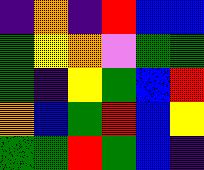[["indigo", "orange", "indigo", "red", "blue", "blue"], ["green", "yellow", "orange", "violet", "green", "green"], ["green", "indigo", "yellow", "green", "blue", "red"], ["orange", "blue", "green", "red", "blue", "yellow"], ["green", "green", "red", "green", "blue", "indigo"]]